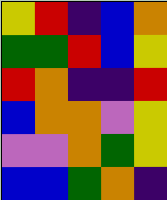[["yellow", "red", "indigo", "blue", "orange"], ["green", "green", "red", "blue", "yellow"], ["red", "orange", "indigo", "indigo", "red"], ["blue", "orange", "orange", "violet", "yellow"], ["violet", "violet", "orange", "green", "yellow"], ["blue", "blue", "green", "orange", "indigo"]]